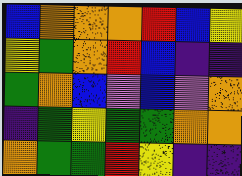[["blue", "orange", "orange", "orange", "red", "blue", "yellow"], ["yellow", "green", "orange", "red", "blue", "indigo", "indigo"], ["green", "orange", "blue", "violet", "blue", "violet", "orange"], ["indigo", "green", "yellow", "green", "green", "orange", "orange"], ["orange", "green", "green", "red", "yellow", "indigo", "indigo"]]